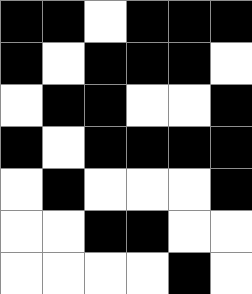[["black", "black", "white", "black", "black", "black"], ["black", "white", "black", "black", "black", "white"], ["white", "black", "black", "white", "white", "black"], ["black", "white", "black", "black", "black", "black"], ["white", "black", "white", "white", "white", "black"], ["white", "white", "black", "black", "white", "white"], ["white", "white", "white", "white", "black", "white"]]